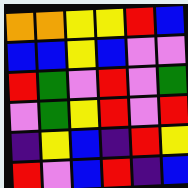[["orange", "orange", "yellow", "yellow", "red", "blue"], ["blue", "blue", "yellow", "blue", "violet", "violet"], ["red", "green", "violet", "red", "violet", "green"], ["violet", "green", "yellow", "red", "violet", "red"], ["indigo", "yellow", "blue", "indigo", "red", "yellow"], ["red", "violet", "blue", "red", "indigo", "blue"]]